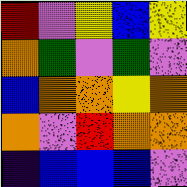[["red", "violet", "yellow", "blue", "yellow"], ["orange", "green", "violet", "green", "violet"], ["blue", "orange", "orange", "yellow", "orange"], ["orange", "violet", "red", "orange", "orange"], ["indigo", "blue", "blue", "blue", "violet"]]